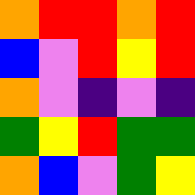[["orange", "red", "red", "orange", "red"], ["blue", "violet", "red", "yellow", "red"], ["orange", "violet", "indigo", "violet", "indigo"], ["green", "yellow", "red", "green", "green"], ["orange", "blue", "violet", "green", "yellow"]]